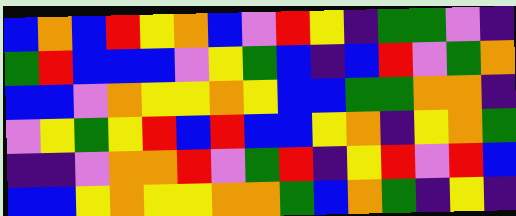[["blue", "orange", "blue", "red", "yellow", "orange", "blue", "violet", "red", "yellow", "indigo", "green", "green", "violet", "indigo"], ["green", "red", "blue", "blue", "blue", "violet", "yellow", "green", "blue", "indigo", "blue", "red", "violet", "green", "orange"], ["blue", "blue", "violet", "orange", "yellow", "yellow", "orange", "yellow", "blue", "blue", "green", "green", "orange", "orange", "indigo"], ["violet", "yellow", "green", "yellow", "red", "blue", "red", "blue", "blue", "yellow", "orange", "indigo", "yellow", "orange", "green"], ["indigo", "indigo", "violet", "orange", "orange", "red", "violet", "green", "red", "indigo", "yellow", "red", "violet", "red", "blue"], ["blue", "blue", "yellow", "orange", "yellow", "yellow", "orange", "orange", "green", "blue", "orange", "green", "indigo", "yellow", "indigo"]]